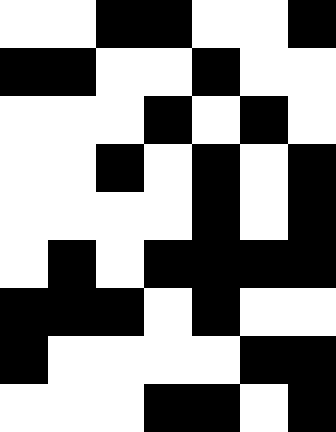[["white", "white", "black", "black", "white", "white", "black"], ["black", "black", "white", "white", "black", "white", "white"], ["white", "white", "white", "black", "white", "black", "white"], ["white", "white", "black", "white", "black", "white", "black"], ["white", "white", "white", "white", "black", "white", "black"], ["white", "black", "white", "black", "black", "black", "black"], ["black", "black", "black", "white", "black", "white", "white"], ["black", "white", "white", "white", "white", "black", "black"], ["white", "white", "white", "black", "black", "white", "black"]]